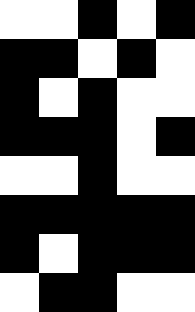[["white", "white", "black", "white", "black"], ["black", "black", "white", "black", "white"], ["black", "white", "black", "white", "white"], ["black", "black", "black", "white", "black"], ["white", "white", "black", "white", "white"], ["black", "black", "black", "black", "black"], ["black", "white", "black", "black", "black"], ["white", "black", "black", "white", "white"]]